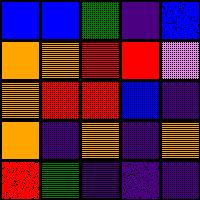[["blue", "blue", "green", "indigo", "blue"], ["orange", "orange", "red", "red", "violet"], ["orange", "red", "red", "blue", "indigo"], ["orange", "indigo", "orange", "indigo", "orange"], ["red", "green", "indigo", "indigo", "indigo"]]